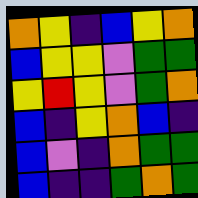[["orange", "yellow", "indigo", "blue", "yellow", "orange"], ["blue", "yellow", "yellow", "violet", "green", "green"], ["yellow", "red", "yellow", "violet", "green", "orange"], ["blue", "indigo", "yellow", "orange", "blue", "indigo"], ["blue", "violet", "indigo", "orange", "green", "green"], ["blue", "indigo", "indigo", "green", "orange", "green"]]